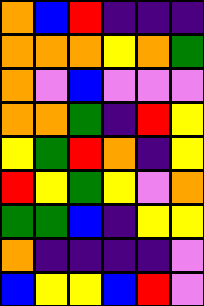[["orange", "blue", "red", "indigo", "indigo", "indigo"], ["orange", "orange", "orange", "yellow", "orange", "green"], ["orange", "violet", "blue", "violet", "violet", "violet"], ["orange", "orange", "green", "indigo", "red", "yellow"], ["yellow", "green", "red", "orange", "indigo", "yellow"], ["red", "yellow", "green", "yellow", "violet", "orange"], ["green", "green", "blue", "indigo", "yellow", "yellow"], ["orange", "indigo", "indigo", "indigo", "indigo", "violet"], ["blue", "yellow", "yellow", "blue", "red", "violet"]]